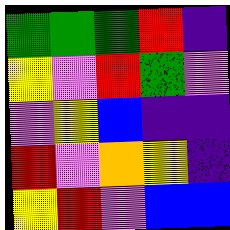[["green", "green", "green", "red", "indigo"], ["yellow", "violet", "red", "green", "violet"], ["violet", "yellow", "blue", "indigo", "indigo"], ["red", "violet", "orange", "yellow", "indigo"], ["yellow", "red", "violet", "blue", "blue"]]